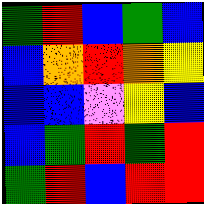[["green", "red", "blue", "green", "blue"], ["blue", "orange", "red", "orange", "yellow"], ["blue", "blue", "violet", "yellow", "blue"], ["blue", "green", "red", "green", "red"], ["green", "red", "blue", "red", "red"]]